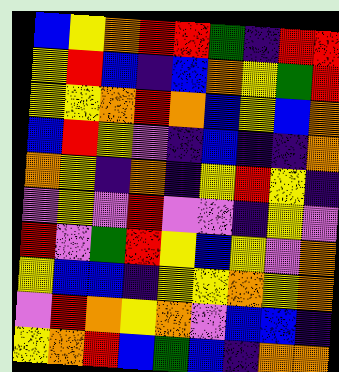[["blue", "yellow", "orange", "red", "red", "green", "indigo", "red", "red"], ["yellow", "red", "blue", "indigo", "blue", "orange", "yellow", "green", "red"], ["yellow", "yellow", "orange", "red", "orange", "blue", "yellow", "blue", "orange"], ["blue", "red", "yellow", "violet", "indigo", "blue", "indigo", "indigo", "orange"], ["orange", "yellow", "indigo", "orange", "indigo", "yellow", "red", "yellow", "indigo"], ["violet", "yellow", "violet", "red", "violet", "violet", "indigo", "yellow", "violet"], ["red", "violet", "green", "red", "yellow", "blue", "yellow", "violet", "orange"], ["yellow", "blue", "blue", "indigo", "yellow", "yellow", "orange", "yellow", "orange"], ["violet", "red", "orange", "yellow", "orange", "violet", "blue", "blue", "indigo"], ["yellow", "orange", "red", "blue", "green", "blue", "indigo", "orange", "orange"]]